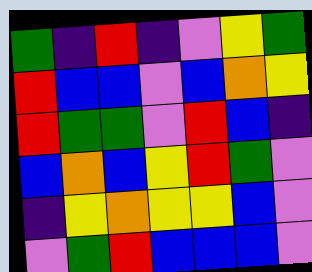[["green", "indigo", "red", "indigo", "violet", "yellow", "green"], ["red", "blue", "blue", "violet", "blue", "orange", "yellow"], ["red", "green", "green", "violet", "red", "blue", "indigo"], ["blue", "orange", "blue", "yellow", "red", "green", "violet"], ["indigo", "yellow", "orange", "yellow", "yellow", "blue", "violet"], ["violet", "green", "red", "blue", "blue", "blue", "violet"]]